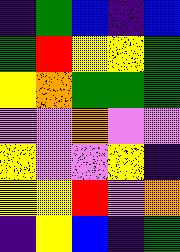[["indigo", "green", "blue", "indigo", "blue"], ["green", "red", "yellow", "yellow", "green"], ["yellow", "orange", "green", "green", "green"], ["violet", "violet", "orange", "violet", "violet"], ["yellow", "violet", "violet", "yellow", "indigo"], ["yellow", "yellow", "red", "violet", "orange"], ["indigo", "yellow", "blue", "indigo", "green"]]